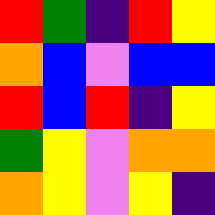[["red", "green", "indigo", "red", "yellow"], ["orange", "blue", "violet", "blue", "blue"], ["red", "blue", "red", "indigo", "yellow"], ["green", "yellow", "violet", "orange", "orange"], ["orange", "yellow", "violet", "yellow", "indigo"]]